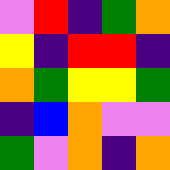[["violet", "red", "indigo", "green", "orange"], ["yellow", "indigo", "red", "red", "indigo"], ["orange", "green", "yellow", "yellow", "green"], ["indigo", "blue", "orange", "violet", "violet"], ["green", "violet", "orange", "indigo", "orange"]]